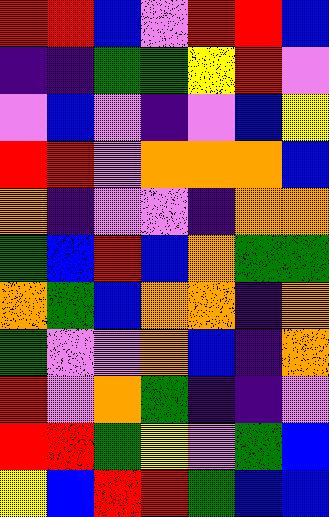[["red", "red", "blue", "violet", "red", "red", "blue"], ["indigo", "indigo", "green", "green", "yellow", "red", "violet"], ["violet", "blue", "violet", "indigo", "violet", "blue", "yellow"], ["red", "red", "violet", "orange", "orange", "orange", "blue"], ["orange", "indigo", "violet", "violet", "indigo", "orange", "orange"], ["green", "blue", "red", "blue", "orange", "green", "green"], ["orange", "green", "blue", "orange", "orange", "indigo", "orange"], ["green", "violet", "violet", "orange", "blue", "indigo", "orange"], ["red", "violet", "orange", "green", "indigo", "indigo", "violet"], ["red", "red", "green", "yellow", "violet", "green", "blue"], ["yellow", "blue", "red", "red", "green", "blue", "blue"]]